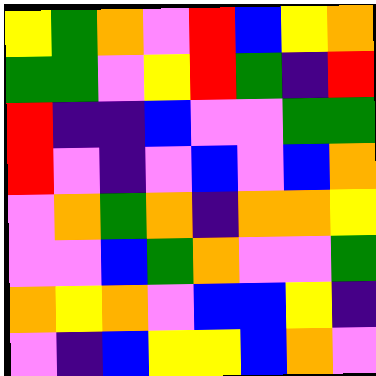[["yellow", "green", "orange", "violet", "red", "blue", "yellow", "orange"], ["green", "green", "violet", "yellow", "red", "green", "indigo", "red"], ["red", "indigo", "indigo", "blue", "violet", "violet", "green", "green"], ["red", "violet", "indigo", "violet", "blue", "violet", "blue", "orange"], ["violet", "orange", "green", "orange", "indigo", "orange", "orange", "yellow"], ["violet", "violet", "blue", "green", "orange", "violet", "violet", "green"], ["orange", "yellow", "orange", "violet", "blue", "blue", "yellow", "indigo"], ["violet", "indigo", "blue", "yellow", "yellow", "blue", "orange", "violet"]]